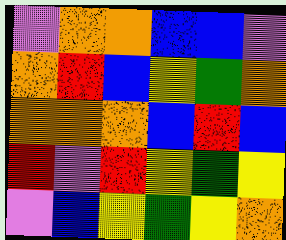[["violet", "orange", "orange", "blue", "blue", "violet"], ["orange", "red", "blue", "yellow", "green", "orange"], ["orange", "orange", "orange", "blue", "red", "blue"], ["red", "violet", "red", "yellow", "green", "yellow"], ["violet", "blue", "yellow", "green", "yellow", "orange"]]